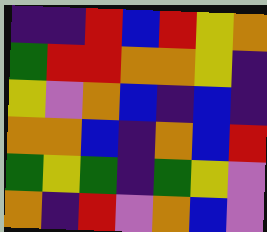[["indigo", "indigo", "red", "blue", "red", "yellow", "orange"], ["green", "red", "red", "orange", "orange", "yellow", "indigo"], ["yellow", "violet", "orange", "blue", "indigo", "blue", "indigo"], ["orange", "orange", "blue", "indigo", "orange", "blue", "red"], ["green", "yellow", "green", "indigo", "green", "yellow", "violet"], ["orange", "indigo", "red", "violet", "orange", "blue", "violet"]]